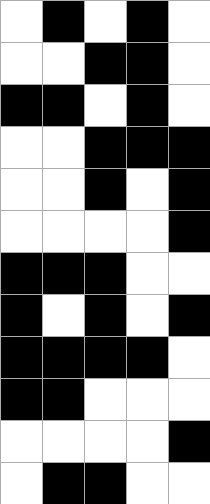[["white", "black", "white", "black", "white"], ["white", "white", "black", "black", "white"], ["black", "black", "white", "black", "white"], ["white", "white", "black", "black", "black"], ["white", "white", "black", "white", "black"], ["white", "white", "white", "white", "black"], ["black", "black", "black", "white", "white"], ["black", "white", "black", "white", "black"], ["black", "black", "black", "black", "white"], ["black", "black", "white", "white", "white"], ["white", "white", "white", "white", "black"], ["white", "black", "black", "white", "white"]]